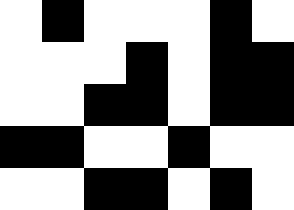[["white", "black", "white", "white", "white", "black", "white"], ["white", "white", "white", "black", "white", "black", "black"], ["white", "white", "black", "black", "white", "black", "black"], ["black", "black", "white", "white", "black", "white", "white"], ["white", "white", "black", "black", "white", "black", "white"]]